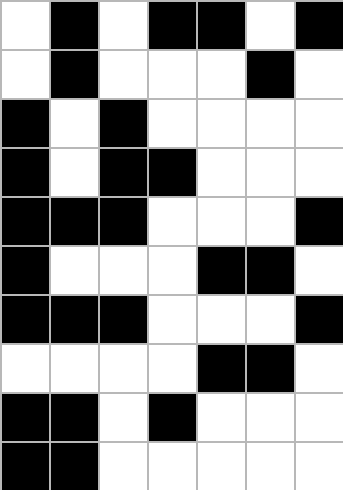[["white", "black", "white", "black", "black", "white", "black"], ["white", "black", "white", "white", "white", "black", "white"], ["black", "white", "black", "white", "white", "white", "white"], ["black", "white", "black", "black", "white", "white", "white"], ["black", "black", "black", "white", "white", "white", "black"], ["black", "white", "white", "white", "black", "black", "white"], ["black", "black", "black", "white", "white", "white", "black"], ["white", "white", "white", "white", "black", "black", "white"], ["black", "black", "white", "black", "white", "white", "white"], ["black", "black", "white", "white", "white", "white", "white"]]